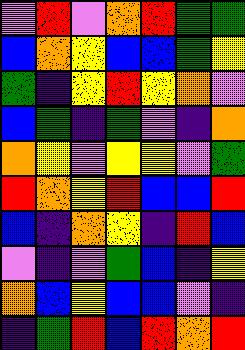[["violet", "red", "violet", "orange", "red", "green", "green"], ["blue", "orange", "yellow", "blue", "blue", "green", "yellow"], ["green", "indigo", "yellow", "red", "yellow", "orange", "violet"], ["blue", "green", "indigo", "green", "violet", "indigo", "orange"], ["orange", "yellow", "violet", "yellow", "yellow", "violet", "green"], ["red", "orange", "yellow", "red", "blue", "blue", "red"], ["blue", "indigo", "orange", "yellow", "indigo", "red", "blue"], ["violet", "indigo", "violet", "green", "blue", "indigo", "yellow"], ["orange", "blue", "yellow", "blue", "blue", "violet", "indigo"], ["indigo", "green", "red", "blue", "red", "orange", "red"]]